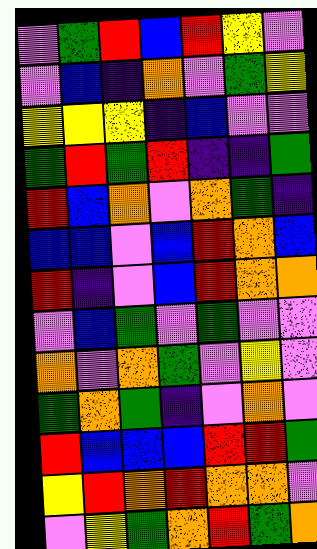[["violet", "green", "red", "blue", "red", "yellow", "violet"], ["violet", "blue", "indigo", "orange", "violet", "green", "yellow"], ["yellow", "yellow", "yellow", "indigo", "blue", "violet", "violet"], ["green", "red", "green", "red", "indigo", "indigo", "green"], ["red", "blue", "orange", "violet", "orange", "green", "indigo"], ["blue", "blue", "violet", "blue", "red", "orange", "blue"], ["red", "indigo", "violet", "blue", "red", "orange", "orange"], ["violet", "blue", "green", "violet", "green", "violet", "violet"], ["orange", "violet", "orange", "green", "violet", "yellow", "violet"], ["green", "orange", "green", "indigo", "violet", "orange", "violet"], ["red", "blue", "blue", "blue", "red", "red", "green"], ["yellow", "red", "orange", "red", "orange", "orange", "violet"], ["violet", "yellow", "green", "orange", "red", "green", "orange"]]